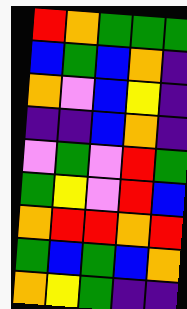[["red", "orange", "green", "green", "green"], ["blue", "green", "blue", "orange", "indigo"], ["orange", "violet", "blue", "yellow", "indigo"], ["indigo", "indigo", "blue", "orange", "indigo"], ["violet", "green", "violet", "red", "green"], ["green", "yellow", "violet", "red", "blue"], ["orange", "red", "red", "orange", "red"], ["green", "blue", "green", "blue", "orange"], ["orange", "yellow", "green", "indigo", "indigo"]]